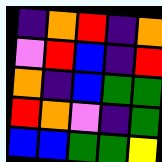[["indigo", "orange", "red", "indigo", "orange"], ["violet", "red", "blue", "indigo", "red"], ["orange", "indigo", "blue", "green", "green"], ["red", "orange", "violet", "indigo", "green"], ["blue", "blue", "green", "green", "yellow"]]